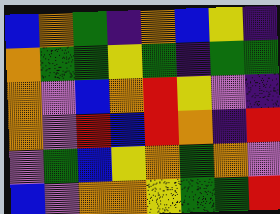[["blue", "orange", "green", "indigo", "orange", "blue", "yellow", "indigo"], ["orange", "green", "green", "yellow", "green", "indigo", "green", "green"], ["orange", "violet", "blue", "orange", "red", "yellow", "violet", "indigo"], ["orange", "violet", "red", "blue", "red", "orange", "indigo", "red"], ["violet", "green", "blue", "yellow", "orange", "green", "orange", "violet"], ["blue", "violet", "orange", "orange", "yellow", "green", "green", "red"]]